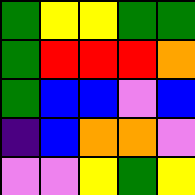[["green", "yellow", "yellow", "green", "green"], ["green", "red", "red", "red", "orange"], ["green", "blue", "blue", "violet", "blue"], ["indigo", "blue", "orange", "orange", "violet"], ["violet", "violet", "yellow", "green", "yellow"]]